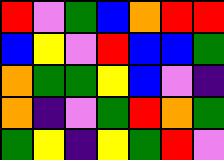[["red", "violet", "green", "blue", "orange", "red", "red"], ["blue", "yellow", "violet", "red", "blue", "blue", "green"], ["orange", "green", "green", "yellow", "blue", "violet", "indigo"], ["orange", "indigo", "violet", "green", "red", "orange", "green"], ["green", "yellow", "indigo", "yellow", "green", "red", "violet"]]